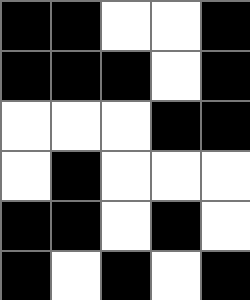[["black", "black", "white", "white", "black"], ["black", "black", "black", "white", "black"], ["white", "white", "white", "black", "black"], ["white", "black", "white", "white", "white"], ["black", "black", "white", "black", "white"], ["black", "white", "black", "white", "black"]]